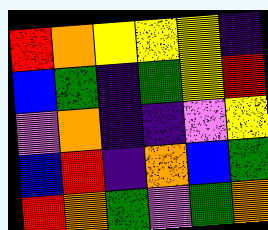[["red", "orange", "yellow", "yellow", "yellow", "indigo"], ["blue", "green", "indigo", "green", "yellow", "red"], ["violet", "orange", "indigo", "indigo", "violet", "yellow"], ["blue", "red", "indigo", "orange", "blue", "green"], ["red", "orange", "green", "violet", "green", "orange"]]